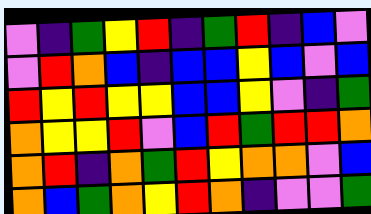[["violet", "indigo", "green", "yellow", "red", "indigo", "green", "red", "indigo", "blue", "violet"], ["violet", "red", "orange", "blue", "indigo", "blue", "blue", "yellow", "blue", "violet", "blue"], ["red", "yellow", "red", "yellow", "yellow", "blue", "blue", "yellow", "violet", "indigo", "green"], ["orange", "yellow", "yellow", "red", "violet", "blue", "red", "green", "red", "red", "orange"], ["orange", "red", "indigo", "orange", "green", "red", "yellow", "orange", "orange", "violet", "blue"], ["orange", "blue", "green", "orange", "yellow", "red", "orange", "indigo", "violet", "violet", "green"]]